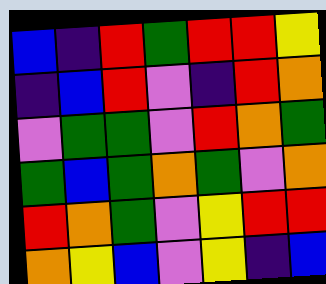[["blue", "indigo", "red", "green", "red", "red", "yellow"], ["indigo", "blue", "red", "violet", "indigo", "red", "orange"], ["violet", "green", "green", "violet", "red", "orange", "green"], ["green", "blue", "green", "orange", "green", "violet", "orange"], ["red", "orange", "green", "violet", "yellow", "red", "red"], ["orange", "yellow", "blue", "violet", "yellow", "indigo", "blue"]]